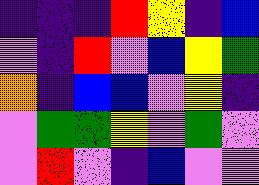[["indigo", "indigo", "indigo", "red", "yellow", "indigo", "blue"], ["violet", "indigo", "red", "violet", "blue", "yellow", "green"], ["orange", "indigo", "blue", "blue", "violet", "yellow", "indigo"], ["violet", "green", "green", "yellow", "violet", "green", "violet"], ["violet", "red", "violet", "indigo", "blue", "violet", "violet"]]